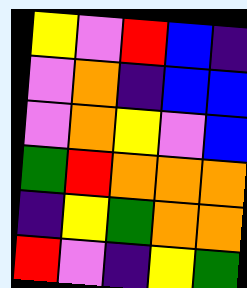[["yellow", "violet", "red", "blue", "indigo"], ["violet", "orange", "indigo", "blue", "blue"], ["violet", "orange", "yellow", "violet", "blue"], ["green", "red", "orange", "orange", "orange"], ["indigo", "yellow", "green", "orange", "orange"], ["red", "violet", "indigo", "yellow", "green"]]